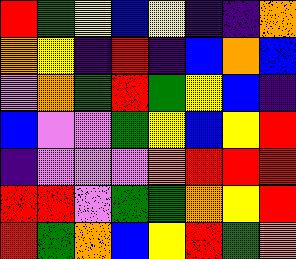[["red", "green", "yellow", "blue", "yellow", "indigo", "indigo", "orange"], ["orange", "yellow", "indigo", "red", "indigo", "blue", "orange", "blue"], ["violet", "orange", "green", "red", "green", "yellow", "blue", "indigo"], ["blue", "violet", "violet", "green", "yellow", "blue", "yellow", "red"], ["indigo", "violet", "violet", "violet", "orange", "red", "red", "red"], ["red", "red", "violet", "green", "green", "orange", "yellow", "red"], ["red", "green", "orange", "blue", "yellow", "red", "green", "orange"]]